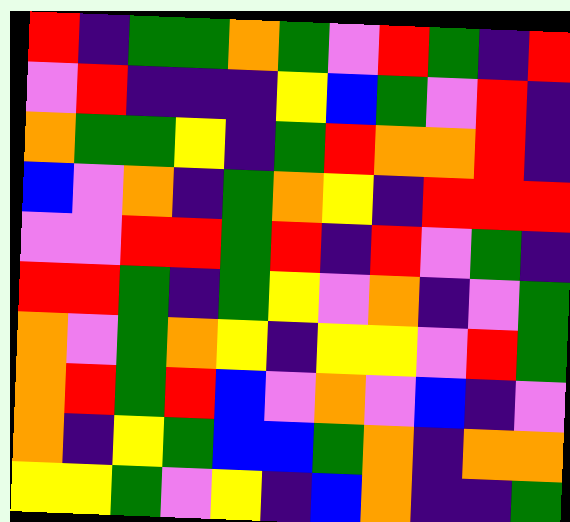[["red", "indigo", "green", "green", "orange", "green", "violet", "red", "green", "indigo", "red"], ["violet", "red", "indigo", "indigo", "indigo", "yellow", "blue", "green", "violet", "red", "indigo"], ["orange", "green", "green", "yellow", "indigo", "green", "red", "orange", "orange", "red", "indigo"], ["blue", "violet", "orange", "indigo", "green", "orange", "yellow", "indigo", "red", "red", "red"], ["violet", "violet", "red", "red", "green", "red", "indigo", "red", "violet", "green", "indigo"], ["red", "red", "green", "indigo", "green", "yellow", "violet", "orange", "indigo", "violet", "green"], ["orange", "violet", "green", "orange", "yellow", "indigo", "yellow", "yellow", "violet", "red", "green"], ["orange", "red", "green", "red", "blue", "violet", "orange", "violet", "blue", "indigo", "violet"], ["orange", "indigo", "yellow", "green", "blue", "blue", "green", "orange", "indigo", "orange", "orange"], ["yellow", "yellow", "green", "violet", "yellow", "indigo", "blue", "orange", "indigo", "indigo", "green"]]